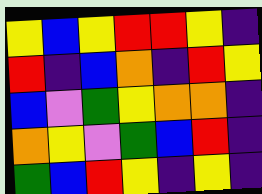[["yellow", "blue", "yellow", "red", "red", "yellow", "indigo"], ["red", "indigo", "blue", "orange", "indigo", "red", "yellow"], ["blue", "violet", "green", "yellow", "orange", "orange", "indigo"], ["orange", "yellow", "violet", "green", "blue", "red", "indigo"], ["green", "blue", "red", "yellow", "indigo", "yellow", "indigo"]]